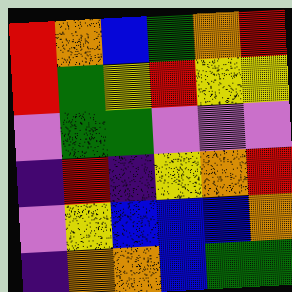[["red", "orange", "blue", "green", "orange", "red"], ["red", "green", "yellow", "red", "yellow", "yellow"], ["violet", "green", "green", "violet", "violet", "violet"], ["indigo", "red", "indigo", "yellow", "orange", "red"], ["violet", "yellow", "blue", "blue", "blue", "orange"], ["indigo", "orange", "orange", "blue", "green", "green"]]